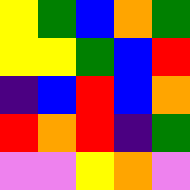[["yellow", "green", "blue", "orange", "green"], ["yellow", "yellow", "green", "blue", "red"], ["indigo", "blue", "red", "blue", "orange"], ["red", "orange", "red", "indigo", "green"], ["violet", "violet", "yellow", "orange", "violet"]]